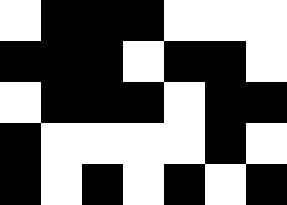[["white", "black", "black", "black", "white", "white", "white"], ["black", "black", "black", "white", "black", "black", "white"], ["white", "black", "black", "black", "white", "black", "black"], ["black", "white", "white", "white", "white", "black", "white"], ["black", "white", "black", "white", "black", "white", "black"]]